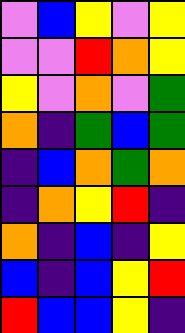[["violet", "blue", "yellow", "violet", "yellow"], ["violet", "violet", "red", "orange", "yellow"], ["yellow", "violet", "orange", "violet", "green"], ["orange", "indigo", "green", "blue", "green"], ["indigo", "blue", "orange", "green", "orange"], ["indigo", "orange", "yellow", "red", "indigo"], ["orange", "indigo", "blue", "indigo", "yellow"], ["blue", "indigo", "blue", "yellow", "red"], ["red", "blue", "blue", "yellow", "indigo"]]